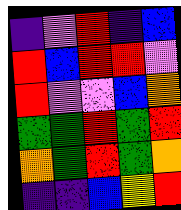[["indigo", "violet", "red", "indigo", "blue"], ["red", "blue", "red", "red", "violet"], ["red", "violet", "violet", "blue", "orange"], ["green", "green", "red", "green", "red"], ["orange", "green", "red", "green", "orange"], ["indigo", "indigo", "blue", "yellow", "red"]]